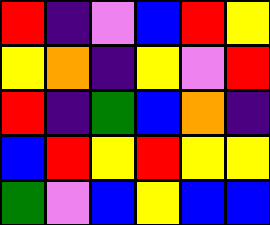[["red", "indigo", "violet", "blue", "red", "yellow"], ["yellow", "orange", "indigo", "yellow", "violet", "red"], ["red", "indigo", "green", "blue", "orange", "indigo"], ["blue", "red", "yellow", "red", "yellow", "yellow"], ["green", "violet", "blue", "yellow", "blue", "blue"]]